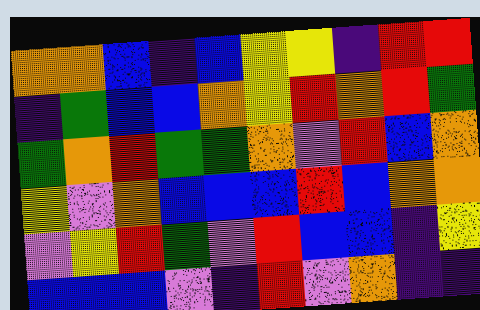[["orange", "orange", "blue", "indigo", "blue", "yellow", "yellow", "indigo", "red", "red"], ["indigo", "green", "blue", "blue", "orange", "yellow", "red", "orange", "red", "green"], ["green", "orange", "red", "green", "green", "orange", "violet", "red", "blue", "orange"], ["yellow", "violet", "orange", "blue", "blue", "blue", "red", "blue", "orange", "orange"], ["violet", "yellow", "red", "green", "violet", "red", "blue", "blue", "indigo", "yellow"], ["blue", "blue", "blue", "violet", "indigo", "red", "violet", "orange", "indigo", "indigo"]]